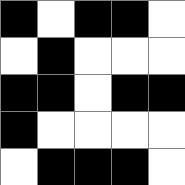[["black", "white", "black", "black", "white"], ["white", "black", "white", "white", "white"], ["black", "black", "white", "black", "black"], ["black", "white", "white", "white", "white"], ["white", "black", "black", "black", "white"]]